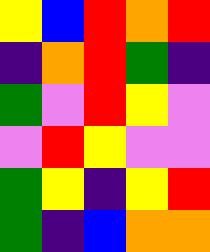[["yellow", "blue", "red", "orange", "red"], ["indigo", "orange", "red", "green", "indigo"], ["green", "violet", "red", "yellow", "violet"], ["violet", "red", "yellow", "violet", "violet"], ["green", "yellow", "indigo", "yellow", "red"], ["green", "indigo", "blue", "orange", "orange"]]